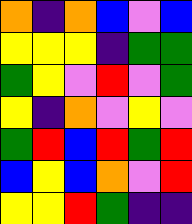[["orange", "indigo", "orange", "blue", "violet", "blue"], ["yellow", "yellow", "yellow", "indigo", "green", "green"], ["green", "yellow", "violet", "red", "violet", "green"], ["yellow", "indigo", "orange", "violet", "yellow", "violet"], ["green", "red", "blue", "red", "green", "red"], ["blue", "yellow", "blue", "orange", "violet", "red"], ["yellow", "yellow", "red", "green", "indigo", "indigo"]]